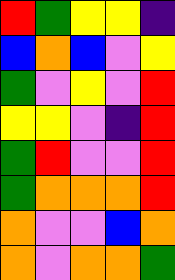[["red", "green", "yellow", "yellow", "indigo"], ["blue", "orange", "blue", "violet", "yellow"], ["green", "violet", "yellow", "violet", "red"], ["yellow", "yellow", "violet", "indigo", "red"], ["green", "red", "violet", "violet", "red"], ["green", "orange", "orange", "orange", "red"], ["orange", "violet", "violet", "blue", "orange"], ["orange", "violet", "orange", "orange", "green"]]